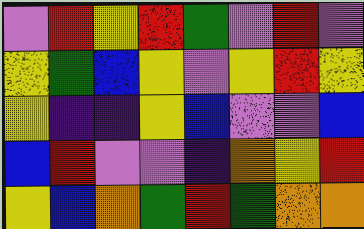[["violet", "red", "yellow", "red", "green", "violet", "red", "violet"], ["yellow", "green", "blue", "yellow", "violet", "yellow", "red", "yellow"], ["yellow", "indigo", "indigo", "yellow", "blue", "violet", "violet", "blue"], ["blue", "red", "violet", "violet", "indigo", "orange", "yellow", "red"], ["yellow", "blue", "orange", "green", "red", "green", "orange", "orange"]]